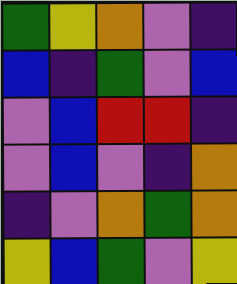[["green", "yellow", "orange", "violet", "indigo"], ["blue", "indigo", "green", "violet", "blue"], ["violet", "blue", "red", "red", "indigo"], ["violet", "blue", "violet", "indigo", "orange"], ["indigo", "violet", "orange", "green", "orange"], ["yellow", "blue", "green", "violet", "yellow"]]